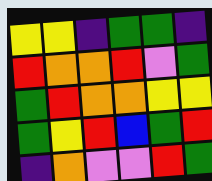[["yellow", "yellow", "indigo", "green", "green", "indigo"], ["red", "orange", "orange", "red", "violet", "green"], ["green", "red", "orange", "orange", "yellow", "yellow"], ["green", "yellow", "red", "blue", "green", "red"], ["indigo", "orange", "violet", "violet", "red", "green"]]